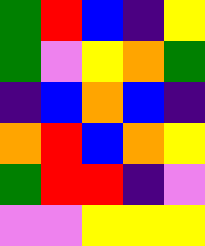[["green", "red", "blue", "indigo", "yellow"], ["green", "violet", "yellow", "orange", "green"], ["indigo", "blue", "orange", "blue", "indigo"], ["orange", "red", "blue", "orange", "yellow"], ["green", "red", "red", "indigo", "violet"], ["violet", "violet", "yellow", "yellow", "yellow"]]